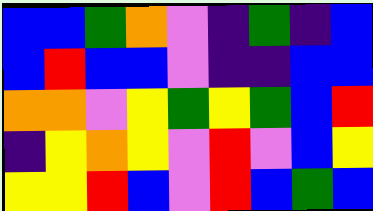[["blue", "blue", "green", "orange", "violet", "indigo", "green", "indigo", "blue"], ["blue", "red", "blue", "blue", "violet", "indigo", "indigo", "blue", "blue"], ["orange", "orange", "violet", "yellow", "green", "yellow", "green", "blue", "red"], ["indigo", "yellow", "orange", "yellow", "violet", "red", "violet", "blue", "yellow"], ["yellow", "yellow", "red", "blue", "violet", "red", "blue", "green", "blue"]]